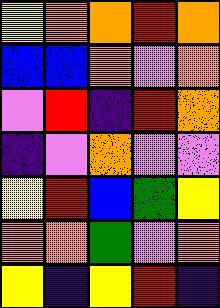[["yellow", "orange", "orange", "red", "orange"], ["blue", "blue", "orange", "violet", "orange"], ["violet", "red", "indigo", "red", "orange"], ["indigo", "violet", "orange", "violet", "violet"], ["yellow", "red", "blue", "green", "yellow"], ["orange", "orange", "green", "violet", "orange"], ["yellow", "indigo", "yellow", "red", "indigo"]]